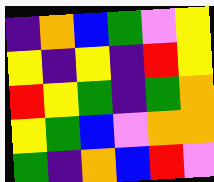[["indigo", "orange", "blue", "green", "violet", "yellow"], ["yellow", "indigo", "yellow", "indigo", "red", "yellow"], ["red", "yellow", "green", "indigo", "green", "orange"], ["yellow", "green", "blue", "violet", "orange", "orange"], ["green", "indigo", "orange", "blue", "red", "violet"]]